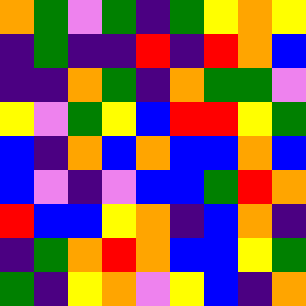[["orange", "green", "violet", "green", "indigo", "green", "yellow", "orange", "yellow"], ["indigo", "green", "indigo", "indigo", "red", "indigo", "red", "orange", "blue"], ["indigo", "indigo", "orange", "green", "indigo", "orange", "green", "green", "violet"], ["yellow", "violet", "green", "yellow", "blue", "red", "red", "yellow", "green"], ["blue", "indigo", "orange", "blue", "orange", "blue", "blue", "orange", "blue"], ["blue", "violet", "indigo", "violet", "blue", "blue", "green", "red", "orange"], ["red", "blue", "blue", "yellow", "orange", "indigo", "blue", "orange", "indigo"], ["indigo", "green", "orange", "red", "orange", "blue", "blue", "yellow", "green"], ["green", "indigo", "yellow", "orange", "violet", "yellow", "blue", "indigo", "orange"]]